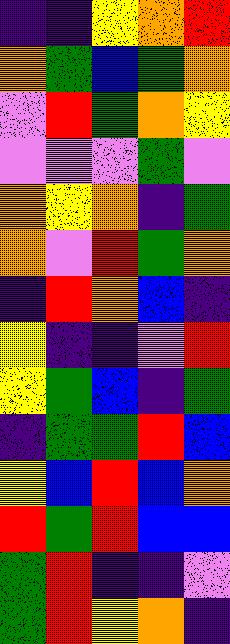[["indigo", "indigo", "yellow", "orange", "red"], ["orange", "green", "blue", "green", "orange"], ["violet", "red", "green", "orange", "yellow"], ["violet", "violet", "violet", "green", "violet"], ["orange", "yellow", "orange", "indigo", "green"], ["orange", "violet", "red", "green", "orange"], ["indigo", "red", "orange", "blue", "indigo"], ["yellow", "indigo", "indigo", "violet", "red"], ["yellow", "green", "blue", "indigo", "green"], ["indigo", "green", "green", "red", "blue"], ["yellow", "blue", "red", "blue", "orange"], ["red", "green", "red", "blue", "blue"], ["green", "red", "indigo", "indigo", "violet"], ["green", "red", "yellow", "orange", "indigo"]]